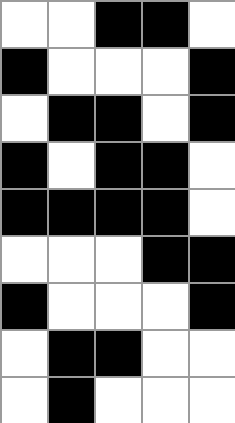[["white", "white", "black", "black", "white"], ["black", "white", "white", "white", "black"], ["white", "black", "black", "white", "black"], ["black", "white", "black", "black", "white"], ["black", "black", "black", "black", "white"], ["white", "white", "white", "black", "black"], ["black", "white", "white", "white", "black"], ["white", "black", "black", "white", "white"], ["white", "black", "white", "white", "white"]]